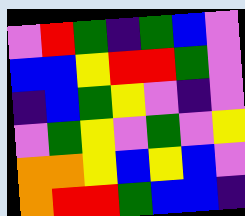[["violet", "red", "green", "indigo", "green", "blue", "violet"], ["blue", "blue", "yellow", "red", "red", "green", "violet"], ["indigo", "blue", "green", "yellow", "violet", "indigo", "violet"], ["violet", "green", "yellow", "violet", "green", "violet", "yellow"], ["orange", "orange", "yellow", "blue", "yellow", "blue", "violet"], ["orange", "red", "red", "green", "blue", "blue", "indigo"]]